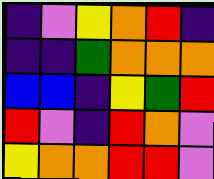[["indigo", "violet", "yellow", "orange", "red", "indigo"], ["indigo", "indigo", "green", "orange", "orange", "orange"], ["blue", "blue", "indigo", "yellow", "green", "red"], ["red", "violet", "indigo", "red", "orange", "violet"], ["yellow", "orange", "orange", "red", "red", "violet"]]